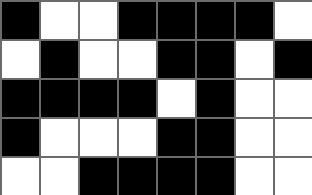[["black", "white", "white", "black", "black", "black", "black", "white"], ["white", "black", "white", "white", "black", "black", "white", "black"], ["black", "black", "black", "black", "white", "black", "white", "white"], ["black", "white", "white", "white", "black", "black", "white", "white"], ["white", "white", "black", "black", "black", "black", "white", "white"]]